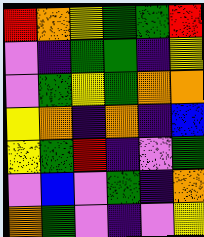[["red", "orange", "yellow", "green", "green", "red"], ["violet", "indigo", "green", "green", "indigo", "yellow"], ["violet", "green", "yellow", "green", "orange", "orange"], ["yellow", "orange", "indigo", "orange", "indigo", "blue"], ["yellow", "green", "red", "indigo", "violet", "green"], ["violet", "blue", "violet", "green", "indigo", "orange"], ["orange", "green", "violet", "indigo", "violet", "yellow"]]